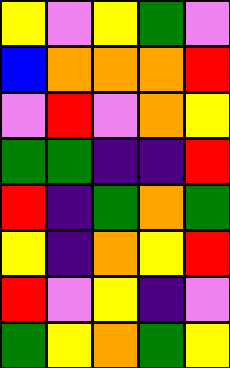[["yellow", "violet", "yellow", "green", "violet"], ["blue", "orange", "orange", "orange", "red"], ["violet", "red", "violet", "orange", "yellow"], ["green", "green", "indigo", "indigo", "red"], ["red", "indigo", "green", "orange", "green"], ["yellow", "indigo", "orange", "yellow", "red"], ["red", "violet", "yellow", "indigo", "violet"], ["green", "yellow", "orange", "green", "yellow"]]